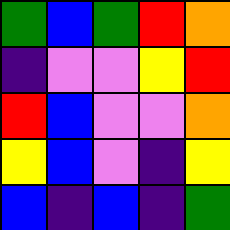[["green", "blue", "green", "red", "orange"], ["indigo", "violet", "violet", "yellow", "red"], ["red", "blue", "violet", "violet", "orange"], ["yellow", "blue", "violet", "indigo", "yellow"], ["blue", "indigo", "blue", "indigo", "green"]]